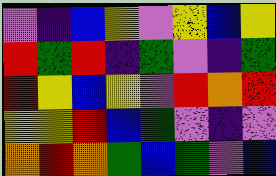[["violet", "indigo", "blue", "yellow", "violet", "yellow", "blue", "yellow"], ["red", "green", "red", "indigo", "green", "violet", "indigo", "green"], ["red", "yellow", "blue", "yellow", "violet", "red", "orange", "red"], ["yellow", "yellow", "red", "blue", "green", "violet", "indigo", "violet"], ["orange", "red", "orange", "green", "blue", "green", "violet", "blue"]]